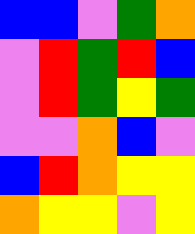[["blue", "blue", "violet", "green", "orange"], ["violet", "red", "green", "red", "blue"], ["violet", "red", "green", "yellow", "green"], ["violet", "violet", "orange", "blue", "violet"], ["blue", "red", "orange", "yellow", "yellow"], ["orange", "yellow", "yellow", "violet", "yellow"]]